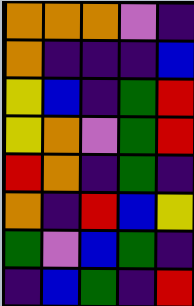[["orange", "orange", "orange", "violet", "indigo"], ["orange", "indigo", "indigo", "indigo", "blue"], ["yellow", "blue", "indigo", "green", "red"], ["yellow", "orange", "violet", "green", "red"], ["red", "orange", "indigo", "green", "indigo"], ["orange", "indigo", "red", "blue", "yellow"], ["green", "violet", "blue", "green", "indigo"], ["indigo", "blue", "green", "indigo", "red"]]